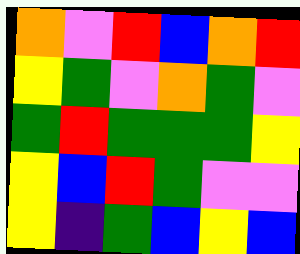[["orange", "violet", "red", "blue", "orange", "red"], ["yellow", "green", "violet", "orange", "green", "violet"], ["green", "red", "green", "green", "green", "yellow"], ["yellow", "blue", "red", "green", "violet", "violet"], ["yellow", "indigo", "green", "blue", "yellow", "blue"]]